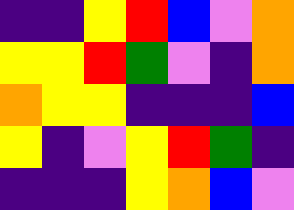[["indigo", "indigo", "yellow", "red", "blue", "violet", "orange"], ["yellow", "yellow", "red", "green", "violet", "indigo", "orange"], ["orange", "yellow", "yellow", "indigo", "indigo", "indigo", "blue"], ["yellow", "indigo", "violet", "yellow", "red", "green", "indigo"], ["indigo", "indigo", "indigo", "yellow", "orange", "blue", "violet"]]